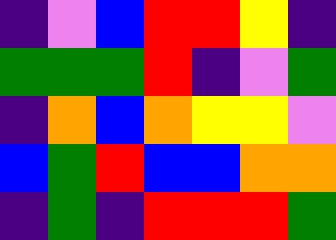[["indigo", "violet", "blue", "red", "red", "yellow", "indigo"], ["green", "green", "green", "red", "indigo", "violet", "green"], ["indigo", "orange", "blue", "orange", "yellow", "yellow", "violet"], ["blue", "green", "red", "blue", "blue", "orange", "orange"], ["indigo", "green", "indigo", "red", "red", "red", "green"]]